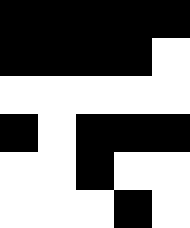[["black", "black", "black", "black", "black"], ["black", "black", "black", "black", "white"], ["white", "white", "white", "white", "white"], ["black", "white", "black", "black", "black"], ["white", "white", "black", "white", "white"], ["white", "white", "white", "black", "white"]]